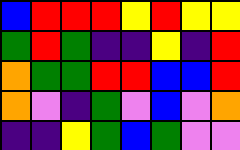[["blue", "red", "red", "red", "yellow", "red", "yellow", "yellow"], ["green", "red", "green", "indigo", "indigo", "yellow", "indigo", "red"], ["orange", "green", "green", "red", "red", "blue", "blue", "red"], ["orange", "violet", "indigo", "green", "violet", "blue", "violet", "orange"], ["indigo", "indigo", "yellow", "green", "blue", "green", "violet", "violet"]]